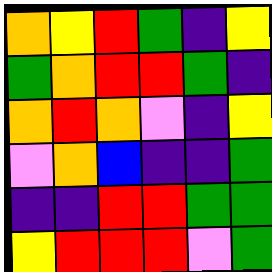[["orange", "yellow", "red", "green", "indigo", "yellow"], ["green", "orange", "red", "red", "green", "indigo"], ["orange", "red", "orange", "violet", "indigo", "yellow"], ["violet", "orange", "blue", "indigo", "indigo", "green"], ["indigo", "indigo", "red", "red", "green", "green"], ["yellow", "red", "red", "red", "violet", "green"]]